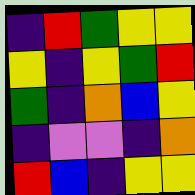[["indigo", "red", "green", "yellow", "yellow"], ["yellow", "indigo", "yellow", "green", "red"], ["green", "indigo", "orange", "blue", "yellow"], ["indigo", "violet", "violet", "indigo", "orange"], ["red", "blue", "indigo", "yellow", "yellow"]]